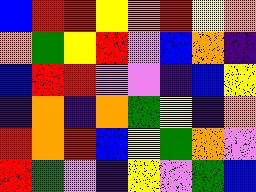[["blue", "red", "red", "yellow", "orange", "red", "yellow", "orange"], ["orange", "green", "yellow", "red", "violet", "blue", "orange", "indigo"], ["blue", "red", "red", "violet", "violet", "indigo", "blue", "yellow"], ["indigo", "orange", "indigo", "orange", "green", "yellow", "indigo", "orange"], ["red", "orange", "red", "blue", "yellow", "green", "orange", "violet"], ["red", "green", "violet", "indigo", "yellow", "violet", "green", "blue"]]